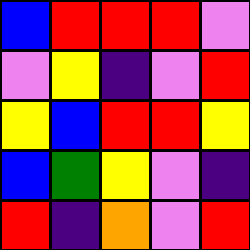[["blue", "red", "red", "red", "violet"], ["violet", "yellow", "indigo", "violet", "red"], ["yellow", "blue", "red", "red", "yellow"], ["blue", "green", "yellow", "violet", "indigo"], ["red", "indigo", "orange", "violet", "red"]]